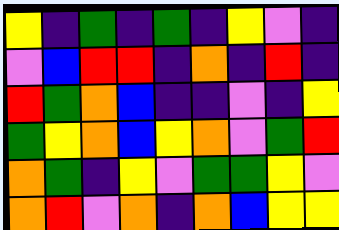[["yellow", "indigo", "green", "indigo", "green", "indigo", "yellow", "violet", "indigo"], ["violet", "blue", "red", "red", "indigo", "orange", "indigo", "red", "indigo"], ["red", "green", "orange", "blue", "indigo", "indigo", "violet", "indigo", "yellow"], ["green", "yellow", "orange", "blue", "yellow", "orange", "violet", "green", "red"], ["orange", "green", "indigo", "yellow", "violet", "green", "green", "yellow", "violet"], ["orange", "red", "violet", "orange", "indigo", "orange", "blue", "yellow", "yellow"]]